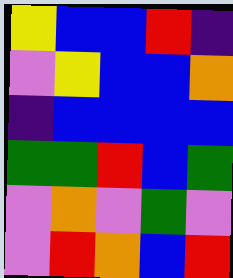[["yellow", "blue", "blue", "red", "indigo"], ["violet", "yellow", "blue", "blue", "orange"], ["indigo", "blue", "blue", "blue", "blue"], ["green", "green", "red", "blue", "green"], ["violet", "orange", "violet", "green", "violet"], ["violet", "red", "orange", "blue", "red"]]